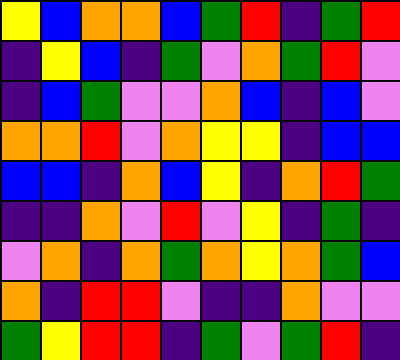[["yellow", "blue", "orange", "orange", "blue", "green", "red", "indigo", "green", "red"], ["indigo", "yellow", "blue", "indigo", "green", "violet", "orange", "green", "red", "violet"], ["indigo", "blue", "green", "violet", "violet", "orange", "blue", "indigo", "blue", "violet"], ["orange", "orange", "red", "violet", "orange", "yellow", "yellow", "indigo", "blue", "blue"], ["blue", "blue", "indigo", "orange", "blue", "yellow", "indigo", "orange", "red", "green"], ["indigo", "indigo", "orange", "violet", "red", "violet", "yellow", "indigo", "green", "indigo"], ["violet", "orange", "indigo", "orange", "green", "orange", "yellow", "orange", "green", "blue"], ["orange", "indigo", "red", "red", "violet", "indigo", "indigo", "orange", "violet", "violet"], ["green", "yellow", "red", "red", "indigo", "green", "violet", "green", "red", "indigo"]]